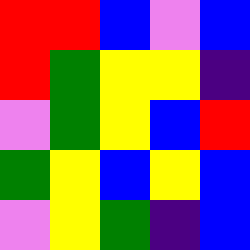[["red", "red", "blue", "violet", "blue"], ["red", "green", "yellow", "yellow", "indigo"], ["violet", "green", "yellow", "blue", "red"], ["green", "yellow", "blue", "yellow", "blue"], ["violet", "yellow", "green", "indigo", "blue"]]